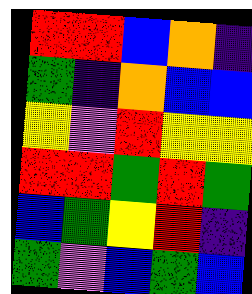[["red", "red", "blue", "orange", "indigo"], ["green", "indigo", "orange", "blue", "blue"], ["yellow", "violet", "red", "yellow", "yellow"], ["red", "red", "green", "red", "green"], ["blue", "green", "yellow", "red", "indigo"], ["green", "violet", "blue", "green", "blue"]]